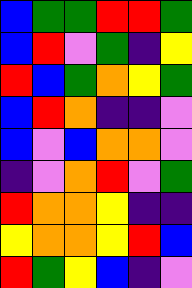[["blue", "green", "green", "red", "red", "green"], ["blue", "red", "violet", "green", "indigo", "yellow"], ["red", "blue", "green", "orange", "yellow", "green"], ["blue", "red", "orange", "indigo", "indigo", "violet"], ["blue", "violet", "blue", "orange", "orange", "violet"], ["indigo", "violet", "orange", "red", "violet", "green"], ["red", "orange", "orange", "yellow", "indigo", "indigo"], ["yellow", "orange", "orange", "yellow", "red", "blue"], ["red", "green", "yellow", "blue", "indigo", "violet"]]